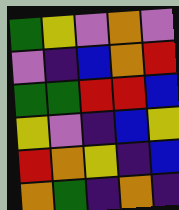[["green", "yellow", "violet", "orange", "violet"], ["violet", "indigo", "blue", "orange", "red"], ["green", "green", "red", "red", "blue"], ["yellow", "violet", "indigo", "blue", "yellow"], ["red", "orange", "yellow", "indigo", "blue"], ["orange", "green", "indigo", "orange", "indigo"]]